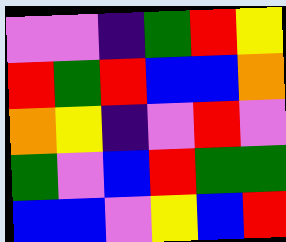[["violet", "violet", "indigo", "green", "red", "yellow"], ["red", "green", "red", "blue", "blue", "orange"], ["orange", "yellow", "indigo", "violet", "red", "violet"], ["green", "violet", "blue", "red", "green", "green"], ["blue", "blue", "violet", "yellow", "blue", "red"]]